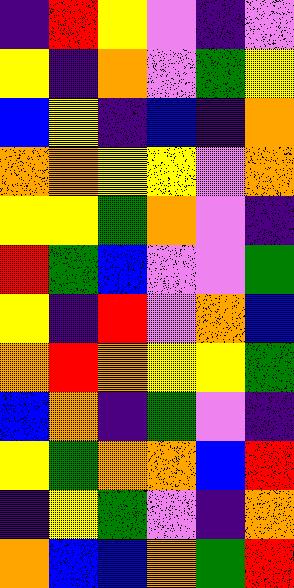[["indigo", "red", "yellow", "violet", "indigo", "violet"], ["yellow", "indigo", "orange", "violet", "green", "yellow"], ["blue", "yellow", "indigo", "blue", "indigo", "orange"], ["orange", "orange", "yellow", "yellow", "violet", "orange"], ["yellow", "yellow", "green", "orange", "violet", "indigo"], ["red", "green", "blue", "violet", "violet", "green"], ["yellow", "indigo", "red", "violet", "orange", "blue"], ["orange", "red", "orange", "yellow", "yellow", "green"], ["blue", "orange", "indigo", "green", "violet", "indigo"], ["yellow", "green", "orange", "orange", "blue", "red"], ["indigo", "yellow", "green", "violet", "indigo", "orange"], ["orange", "blue", "blue", "orange", "green", "red"]]